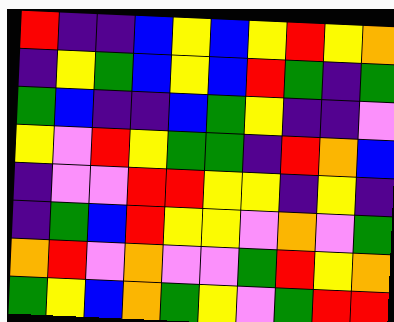[["red", "indigo", "indigo", "blue", "yellow", "blue", "yellow", "red", "yellow", "orange"], ["indigo", "yellow", "green", "blue", "yellow", "blue", "red", "green", "indigo", "green"], ["green", "blue", "indigo", "indigo", "blue", "green", "yellow", "indigo", "indigo", "violet"], ["yellow", "violet", "red", "yellow", "green", "green", "indigo", "red", "orange", "blue"], ["indigo", "violet", "violet", "red", "red", "yellow", "yellow", "indigo", "yellow", "indigo"], ["indigo", "green", "blue", "red", "yellow", "yellow", "violet", "orange", "violet", "green"], ["orange", "red", "violet", "orange", "violet", "violet", "green", "red", "yellow", "orange"], ["green", "yellow", "blue", "orange", "green", "yellow", "violet", "green", "red", "red"]]